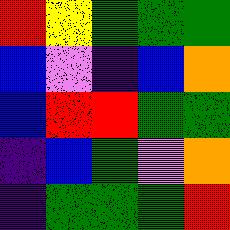[["red", "yellow", "green", "green", "green"], ["blue", "violet", "indigo", "blue", "orange"], ["blue", "red", "red", "green", "green"], ["indigo", "blue", "green", "violet", "orange"], ["indigo", "green", "green", "green", "red"]]